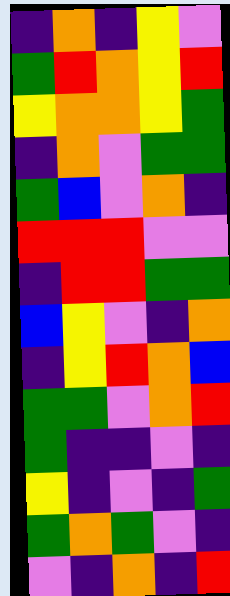[["indigo", "orange", "indigo", "yellow", "violet"], ["green", "red", "orange", "yellow", "red"], ["yellow", "orange", "orange", "yellow", "green"], ["indigo", "orange", "violet", "green", "green"], ["green", "blue", "violet", "orange", "indigo"], ["red", "red", "red", "violet", "violet"], ["indigo", "red", "red", "green", "green"], ["blue", "yellow", "violet", "indigo", "orange"], ["indigo", "yellow", "red", "orange", "blue"], ["green", "green", "violet", "orange", "red"], ["green", "indigo", "indigo", "violet", "indigo"], ["yellow", "indigo", "violet", "indigo", "green"], ["green", "orange", "green", "violet", "indigo"], ["violet", "indigo", "orange", "indigo", "red"]]